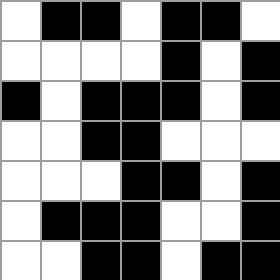[["white", "black", "black", "white", "black", "black", "white"], ["white", "white", "white", "white", "black", "white", "black"], ["black", "white", "black", "black", "black", "white", "black"], ["white", "white", "black", "black", "white", "white", "white"], ["white", "white", "white", "black", "black", "white", "black"], ["white", "black", "black", "black", "white", "white", "black"], ["white", "white", "black", "black", "white", "black", "black"]]